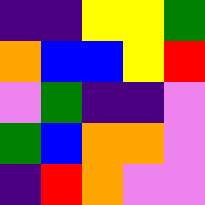[["indigo", "indigo", "yellow", "yellow", "green"], ["orange", "blue", "blue", "yellow", "red"], ["violet", "green", "indigo", "indigo", "violet"], ["green", "blue", "orange", "orange", "violet"], ["indigo", "red", "orange", "violet", "violet"]]